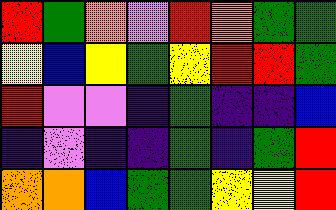[["red", "green", "orange", "violet", "red", "orange", "green", "green"], ["yellow", "blue", "yellow", "green", "yellow", "red", "red", "green"], ["red", "violet", "violet", "indigo", "green", "indigo", "indigo", "blue"], ["indigo", "violet", "indigo", "indigo", "green", "indigo", "green", "red"], ["orange", "orange", "blue", "green", "green", "yellow", "yellow", "red"]]